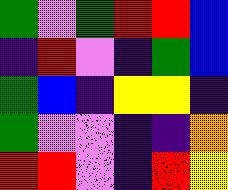[["green", "violet", "green", "red", "red", "blue"], ["indigo", "red", "violet", "indigo", "green", "blue"], ["green", "blue", "indigo", "yellow", "yellow", "indigo"], ["green", "violet", "violet", "indigo", "indigo", "orange"], ["red", "red", "violet", "indigo", "red", "yellow"]]